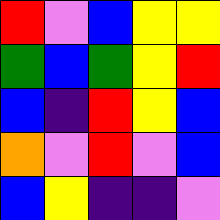[["red", "violet", "blue", "yellow", "yellow"], ["green", "blue", "green", "yellow", "red"], ["blue", "indigo", "red", "yellow", "blue"], ["orange", "violet", "red", "violet", "blue"], ["blue", "yellow", "indigo", "indigo", "violet"]]